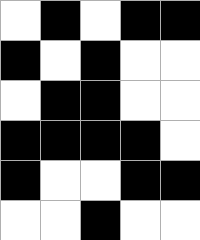[["white", "black", "white", "black", "black"], ["black", "white", "black", "white", "white"], ["white", "black", "black", "white", "white"], ["black", "black", "black", "black", "white"], ["black", "white", "white", "black", "black"], ["white", "white", "black", "white", "white"]]